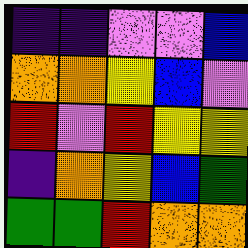[["indigo", "indigo", "violet", "violet", "blue"], ["orange", "orange", "yellow", "blue", "violet"], ["red", "violet", "red", "yellow", "yellow"], ["indigo", "orange", "yellow", "blue", "green"], ["green", "green", "red", "orange", "orange"]]